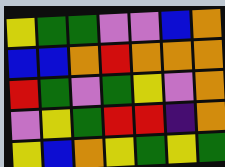[["yellow", "green", "green", "violet", "violet", "blue", "orange"], ["blue", "blue", "orange", "red", "orange", "orange", "orange"], ["red", "green", "violet", "green", "yellow", "violet", "orange"], ["violet", "yellow", "green", "red", "red", "indigo", "orange"], ["yellow", "blue", "orange", "yellow", "green", "yellow", "green"]]